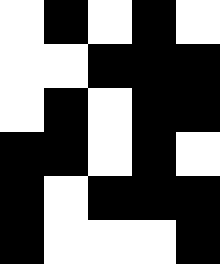[["white", "black", "white", "black", "white"], ["white", "white", "black", "black", "black"], ["white", "black", "white", "black", "black"], ["black", "black", "white", "black", "white"], ["black", "white", "black", "black", "black"], ["black", "white", "white", "white", "black"]]